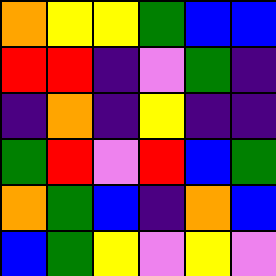[["orange", "yellow", "yellow", "green", "blue", "blue"], ["red", "red", "indigo", "violet", "green", "indigo"], ["indigo", "orange", "indigo", "yellow", "indigo", "indigo"], ["green", "red", "violet", "red", "blue", "green"], ["orange", "green", "blue", "indigo", "orange", "blue"], ["blue", "green", "yellow", "violet", "yellow", "violet"]]